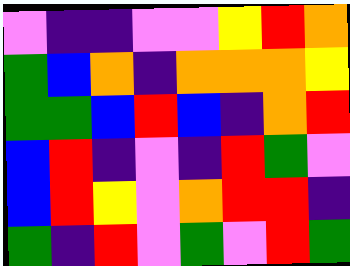[["violet", "indigo", "indigo", "violet", "violet", "yellow", "red", "orange"], ["green", "blue", "orange", "indigo", "orange", "orange", "orange", "yellow"], ["green", "green", "blue", "red", "blue", "indigo", "orange", "red"], ["blue", "red", "indigo", "violet", "indigo", "red", "green", "violet"], ["blue", "red", "yellow", "violet", "orange", "red", "red", "indigo"], ["green", "indigo", "red", "violet", "green", "violet", "red", "green"]]